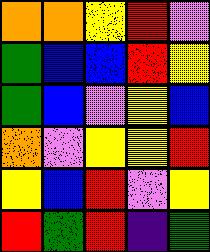[["orange", "orange", "yellow", "red", "violet"], ["green", "blue", "blue", "red", "yellow"], ["green", "blue", "violet", "yellow", "blue"], ["orange", "violet", "yellow", "yellow", "red"], ["yellow", "blue", "red", "violet", "yellow"], ["red", "green", "red", "indigo", "green"]]